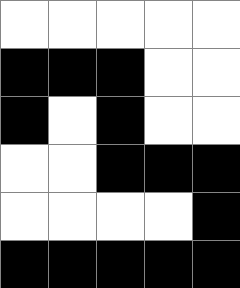[["white", "white", "white", "white", "white"], ["black", "black", "black", "white", "white"], ["black", "white", "black", "white", "white"], ["white", "white", "black", "black", "black"], ["white", "white", "white", "white", "black"], ["black", "black", "black", "black", "black"]]